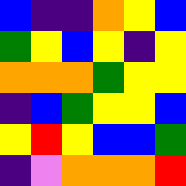[["blue", "indigo", "indigo", "orange", "yellow", "blue"], ["green", "yellow", "blue", "yellow", "indigo", "yellow"], ["orange", "orange", "orange", "green", "yellow", "yellow"], ["indigo", "blue", "green", "yellow", "yellow", "blue"], ["yellow", "red", "yellow", "blue", "blue", "green"], ["indigo", "violet", "orange", "orange", "orange", "red"]]